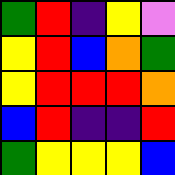[["green", "red", "indigo", "yellow", "violet"], ["yellow", "red", "blue", "orange", "green"], ["yellow", "red", "red", "red", "orange"], ["blue", "red", "indigo", "indigo", "red"], ["green", "yellow", "yellow", "yellow", "blue"]]